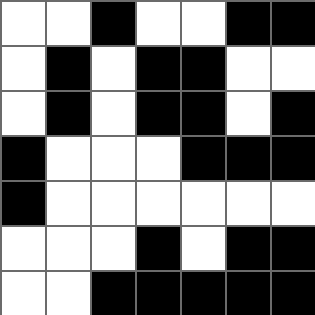[["white", "white", "black", "white", "white", "black", "black"], ["white", "black", "white", "black", "black", "white", "white"], ["white", "black", "white", "black", "black", "white", "black"], ["black", "white", "white", "white", "black", "black", "black"], ["black", "white", "white", "white", "white", "white", "white"], ["white", "white", "white", "black", "white", "black", "black"], ["white", "white", "black", "black", "black", "black", "black"]]